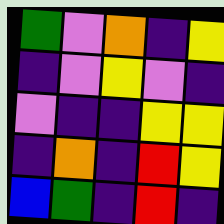[["green", "violet", "orange", "indigo", "yellow"], ["indigo", "violet", "yellow", "violet", "indigo"], ["violet", "indigo", "indigo", "yellow", "yellow"], ["indigo", "orange", "indigo", "red", "yellow"], ["blue", "green", "indigo", "red", "indigo"]]